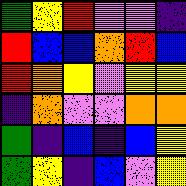[["green", "yellow", "red", "violet", "violet", "indigo"], ["red", "blue", "blue", "orange", "red", "blue"], ["red", "orange", "yellow", "violet", "yellow", "yellow"], ["indigo", "orange", "violet", "violet", "orange", "orange"], ["green", "indigo", "blue", "indigo", "blue", "yellow"], ["green", "yellow", "indigo", "blue", "violet", "yellow"]]